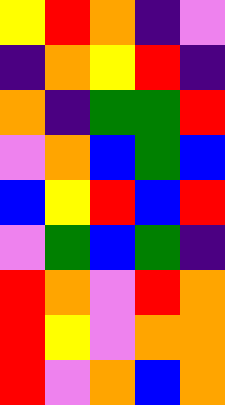[["yellow", "red", "orange", "indigo", "violet"], ["indigo", "orange", "yellow", "red", "indigo"], ["orange", "indigo", "green", "green", "red"], ["violet", "orange", "blue", "green", "blue"], ["blue", "yellow", "red", "blue", "red"], ["violet", "green", "blue", "green", "indigo"], ["red", "orange", "violet", "red", "orange"], ["red", "yellow", "violet", "orange", "orange"], ["red", "violet", "orange", "blue", "orange"]]